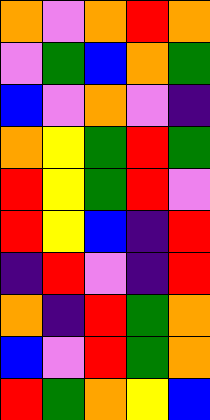[["orange", "violet", "orange", "red", "orange"], ["violet", "green", "blue", "orange", "green"], ["blue", "violet", "orange", "violet", "indigo"], ["orange", "yellow", "green", "red", "green"], ["red", "yellow", "green", "red", "violet"], ["red", "yellow", "blue", "indigo", "red"], ["indigo", "red", "violet", "indigo", "red"], ["orange", "indigo", "red", "green", "orange"], ["blue", "violet", "red", "green", "orange"], ["red", "green", "orange", "yellow", "blue"]]